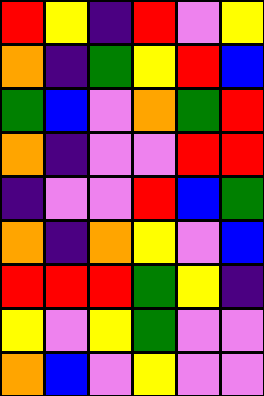[["red", "yellow", "indigo", "red", "violet", "yellow"], ["orange", "indigo", "green", "yellow", "red", "blue"], ["green", "blue", "violet", "orange", "green", "red"], ["orange", "indigo", "violet", "violet", "red", "red"], ["indigo", "violet", "violet", "red", "blue", "green"], ["orange", "indigo", "orange", "yellow", "violet", "blue"], ["red", "red", "red", "green", "yellow", "indigo"], ["yellow", "violet", "yellow", "green", "violet", "violet"], ["orange", "blue", "violet", "yellow", "violet", "violet"]]